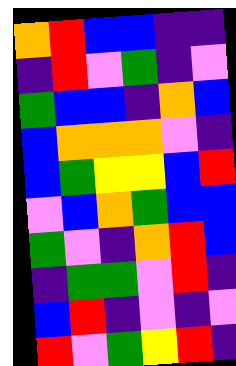[["orange", "red", "blue", "blue", "indigo", "indigo"], ["indigo", "red", "violet", "green", "indigo", "violet"], ["green", "blue", "blue", "indigo", "orange", "blue"], ["blue", "orange", "orange", "orange", "violet", "indigo"], ["blue", "green", "yellow", "yellow", "blue", "red"], ["violet", "blue", "orange", "green", "blue", "blue"], ["green", "violet", "indigo", "orange", "red", "blue"], ["indigo", "green", "green", "violet", "red", "indigo"], ["blue", "red", "indigo", "violet", "indigo", "violet"], ["red", "violet", "green", "yellow", "red", "indigo"]]